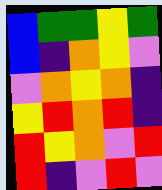[["blue", "green", "green", "yellow", "green"], ["blue", "indigo", "orange", "yellow", "violet"], ["violet", "orange", "yellow", "orange", "indigo"], ["yellow", "red", "orange", "red", "indigo"], ["red", "yellow", "orange", "violet", "red"], ["red", "indigo", "violet", "red", "violet"]]